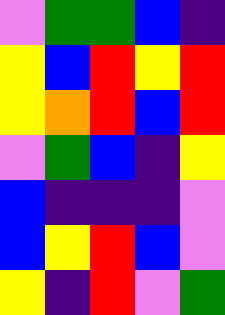[["violet", "green", "green", "blue", "indigo"], ["yellow", "blue", "red", "yellow", "red"], ["yellow", "orange", "red", "blue", "red"], ["violet", "green", "blue", "indigo", "yellow"], ["blue", "indigo", "indigo", "indigo", "violet"], ["blue", "yellow", "red", "blue", "violet"], ["yellow", "indigo", "red", "violet", "green"]]